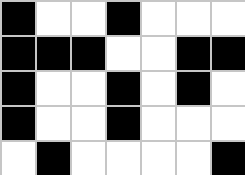[["black", "white", "white", "black", "white", "white", "white"], ["black", "black", "black", "white", "white", "black", "black"], ["black", "white", "white", "black", "white", "black", "white"], ["black", "white", "white", "black", "white", "white", "white"], ["white", "black", "white", "white", "white", "white", "black"]]